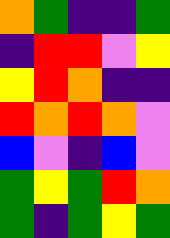[["orange", "green", "indigo", "indigo", "green"], ["indigo", "red", "red", "violet", "yellow"], ["yellow", "red", "orange", "indigo", "indigo"], ["red", "orange", "red", "orange", "violet"], ["blue", "violet", "indigo", "blue", "violet"], ["green", "yellow", "green", "red", "orange"], ["green", "indigo", "green", "yellow", "green"]]